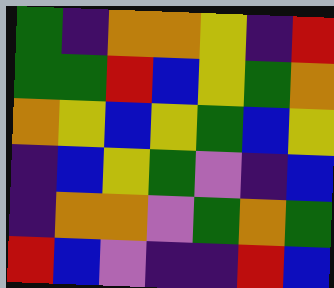[["green", "indigo", "orange", "orange", "yellow", "indigo", "red"], ["green", "green", "red", "blue", "yellow", "green", "orange"], ["orange", "yellow", "blue", "yellow", "green", "blue", "yellow"], ["indigo", "blue", "yellow", "green", "violet", "indigo", "blue"], ["indigo", "orange", "orange", "violet", "green", "orange", "green"], ["red", "blue", "violet", "indigo", "indigo", "red", "blue"]]